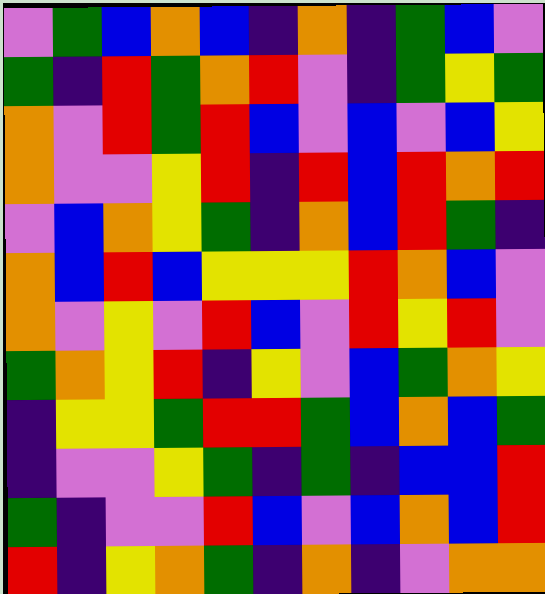[["violet", "green", "blue", "orange", "blue", "indigo", "orange", "indigo", "green", "blue", "violet"], ["green", "indigo", "red", "green", "orange", "red", "violet", "indigo", "green", "yellow", "green"], ["orange", "violet", "red", "green", "red", "blue", "violet", "blue", "violet", "blue", "yellow"], ["orange", "violet", "violet", "yellow", "red", "indigo", "red", "blue", "red", "orange", "red"], ["violet", "blue", "orange", "yellow", "green", "indigo", "orange", "blue", "red", "green", "indigo"], ["orange", "blue", "red", "blue", "yellow", "yellow", "yellow", "red", "orange", "blue", "violet"], ["orange", "violet", "yellow", "violet", "red", "blue", "violet", "red", "yellow", "red", "violet"], ["green", "orange", "yellow", "red", "indigo", "yellow", "violet", "blue", "green", "orange", "yellow"], ["indigo", "yellow", "yellow", "green", "red", "red", "green", "blue", "orange", "blue", "green"], ["indigo", "violet", "violet", "yellow", "green", "indigo", "green", "indigo", "blue", "blue", "red"], ["green", "indigo", "violet", "violet", "red", "blue", "violet", "blue", "orange", "blue", "red"], ["red", "indigo", "yellow", "orange", "green", "indigo", "orange", "indigo", "violet", "orange", "orange"]]